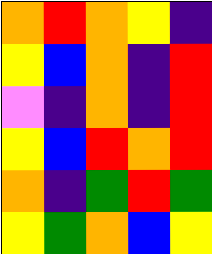[["orange", "red", "orange", "yellow", "indigo"], ["yellow", "blue", "orange", "indigo", "red"], ["violet", "indigo", "orange", "indigo", "red"], ["yellow", "blue", "red", "orange", "red"], ["orange", "indigo", "green", "red", "green"], ["yellow", "green", "orange", "blue", "yellow"]]